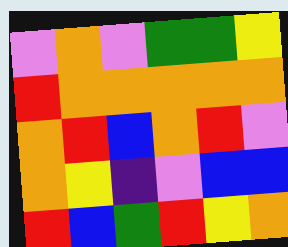[["violet", "orange", "violet", "green", "green", "yellow"], ["red", "orange", "orange", "orange", "orange", "orange"], ["orange", "red", "blue", "orange", "red", "violet"], ["orange", "yellow", "indigo", "violet", "blue", "blue"], ["red", "blue", "green", "red", "yellow", "orange"]]